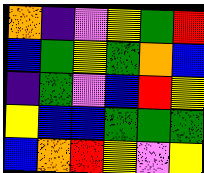[["orange", "indigo", "violet", "yellow", "green", "red"], ["blue", "green", "yellow", "green", "orange", "blue"], ["indigo", "green", "violet", "blue", "red", "yellow"], ["yellow", "blue", "blue", "green", "green", "green"], ["blue", "orange", "red", "yellow", "violet", "yellow"]]